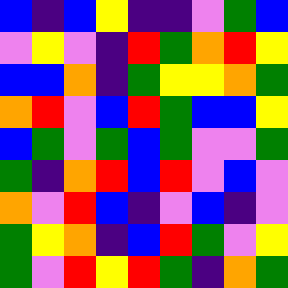[["blue", "indigo", "blue", "yellow", "indigo", "indigo", "violet", "green", "blue"], ["violet", "yellow", "violet", "indigo", "red", "green", "orange", "red", "yellow"], ["blue", "blue", "orange", "indigo", "green", "yellow", "yellow", "orange", "green"], ["orange", "red", "violet", "blue", "red", "green", "blue", "blue", "yellow"], ["blue", "green", "violet", "green", "blue", "green", "violet", "violet", "green"], ["green", "indigo", "orange", "red", "blue", "red", "violet", "blue", "violet"], ["orange", "violet", "red", "blue", "indigo", "violet", "blue", "indigo", "violet"], ["green", "yellow", "orange", "indigo", "blue", "red", "green", "violet", "yellow"], ["green", "violet", "red", "yellow", "red", "green", "indigo", "orange", "green"]]